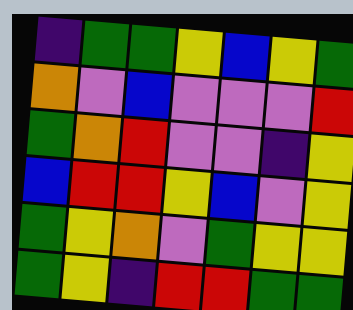[["indigo", "green", "green", "yellow", "blue", "yellow", "green"], ["orange", "violet", "blue", "violet", "violet", "violet", "red"], ["green", "orange", "red", "violet", "violet", "indigo", "yellow"], ["blue", "red", "red", "yellow", "blue", "violet", "yellow"], ["green", "yellow", "orange", "violet", "green", "yellow", "yellow"], ["green", "yellow", "indigo", "red", "red", "green", "green"]]